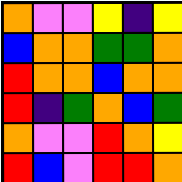[["orange", "violet", "violet", "yellow", "indigo", "yellow"], ["blue", "orange", "orange", "green", "green", "orange"], ["red", "orange", "orange", "blue", "orange", "orange"], ["red", "indigo", "green", "orange", "blue", "green"], ["orange", "violet", "violet", "red", "orange", "yellow"], ["red", "blue", "violet", "red", "red", "orange"]]